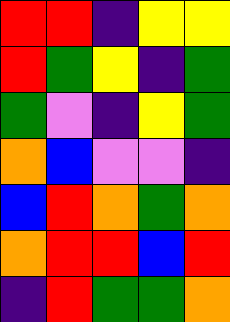[["red", "red", "indigo", "yellow", "yellow"], ["red", "green", "yellow", "indigo", "green"], ["green", "violet", "indigo", "yellow", "green"], ["orange", "blue", "violet", "violet", "indigo"], ["blue", "red", "orange", "green", "orange"], ["orange", "red", "red", "blue", "red"], ["indigo", "red", "green", "green", "orange"]]